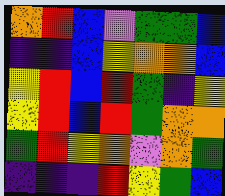[["orange", "red", "blue", "violet", "green", "green", "blue"], ["indigo", "indigo", "blue", "yellow", "orange", "orange", "blue"], ["yellow", "red", "blue", "red", "green", "indigo", "yellow"], ["yellow", "red", "blue", "red", "green", "orange", "orange"], ["green", "red", "yellow", "orange", "violet", "orange", "green"], ["indigo", "indigo", "indigo", "red", "yellow", "green", "blue"]]